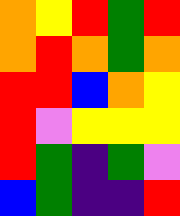[["orange", "yellow", "red", "green", "red"], ["orange", "red", "orange", "green", "orange"], ["red", "red", "blue", "orange", "yellow"], ["red", "violet", "yellow", "yellow", "yellow"], ["red", "green", "indigo", "green", "violet"], ["blue", "green", "indigo", "indigo", "red"]]